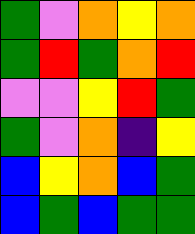[["green", "violet", "orange", "yellow", "orange"], ["green", "red", "green", "orange", "red"], ["violet", "violet", "yellow", "red", "green"], ["green", "violet", "orange", "indigo", "yellow"], ["blue", "yellow", "orange", "blue", "green"], ["blue", "green", "blue", "green", "green"]]